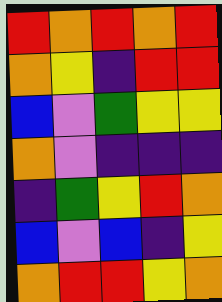[["red", "orange", "red", "orange", "red"], ["orange", "yellow", "indigo", "red", "red"], ["blue", "violet", "green", "yellow", "yellow"], ["orange", "violet", "indigo", "indigo", "indigo"], ["indigo", "green", "yellow", "red", "orange"], ["blue", "violet", "blue", "indigo", "yellow"], ["orange", "red", "red", "yellow", "orange"]]